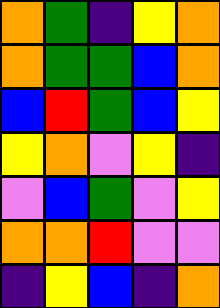[["orange", "green", "indigo", "yellow", "orange"], ["orange", "green", "green", "blue", "orange"], ["blue", "red", "green", "blue", "yellow"], ["yellow", "orange", "violet", "yellow", "indigo"], ["violet", "blue", "green", "violet", "yellow"], ["orange", "orange", "red", "violet", "violet"], ["indigo", "yellow", "blue", "indigo", "orange"]]